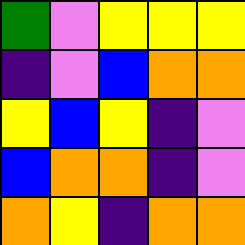[["green", "violet", "yellow", "yellow", "yellow"], ["indigo", "violet", "blue", "orange", "orange"], ["yellow", "blue", "yellow", "indigo", "violet"], ["blue", "orange", "orange", "indigo", "violet"], ["orange", "yellow", "indigo", "orange", "orange"]]